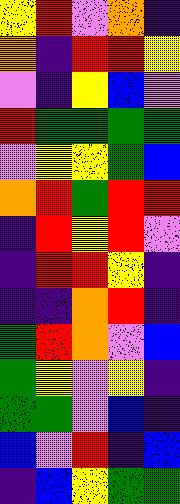[["yellow", "red", "violet", "orange", "indigo"], ["orange", "indigo", "red", "red", "yellow"], ["violet", "indigo", "yellow", "blue", "violet"], ["red", "green", "green", "green", "green"], ["violet", "yellow", "yellow", "green", "blue"], ["orange", "red", "green", "red", "red"], ["indigo", "red", "yellow", "red", "violet"], ["indigo", "red", "red", "yellow", "indigo"], ["indigo", "indigo", "orange", "red", "indigo"], ["green", "red", "orange", "violet", "blue"], ["green", "yellow", "violet", "yellow", "indigo"], ["green", "green", "violet", "blue", "indigo"], ["blue", "violet", "red", "indigo", "blue"], ["indigo", "blue", "yellow", "green", "green"]]